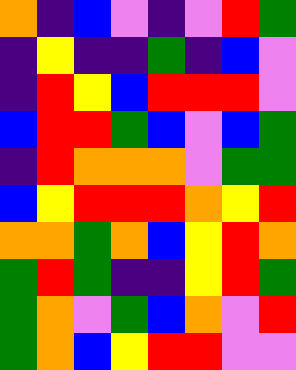[["orange", "indigo", "blue", "violet", "indigo", "violet", "red", "green"], ["indigo", "yellow", "indigo", "indigo", "green", "indigo", "blue", "violet"], ["indigo", "red", "yellow", "blue", "red", "red", "red", "violet"], ["blue", "red", "red", "green", "blue", "violet", "blue", "green"], ["indigo", "red", "orange", "orange", "orange", "violet", "green", "green"], ["blue", "yellow", "red", "red", "red", "orange", "yellow", "red"], ["orange", "orange", "green", "orange", "blue", "yellow", "red", "orange"], ["green", "red", "green", "indigo", "indigo", "yellow", "red", "green"], ["green", "orange", "violet", "green", "blue", "orange", "violet", "red"], ["green", "orange", "blue", "yellow", "red", "red", "violet", "violet"]]